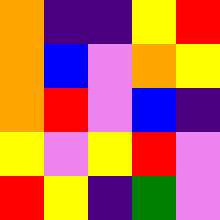[["orange", "indigo", "indigo", "yellow", "red"], ["orange", "blue", "violet", "orange", "yellow"], ["orange", "red", "violet", "blue", "indigo"], ["yellow", "violet", "yellow", "red", "violet"], ["red", "yellow", "indigo", "green", "violet"]]